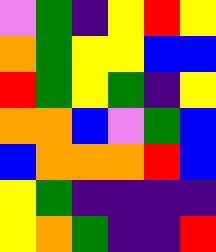[["violet", "green", "indigo", "yellow", "red", "yellow"], ["orange", "green", "yellow", "yellow", "blue", "blue"], ["red", "green", "yellow", "green", "indigo", "yellow"], ["orange", "orange", "blue", "violet", "green", "blue"], ["blue", "orange", "orange", "orange", "red", "blue"], ["yellow", "green", "indigo", "indigo", "indigo", "indigo"], ["yellow", "orange", "green", "indigo", "indigo", "red"]]